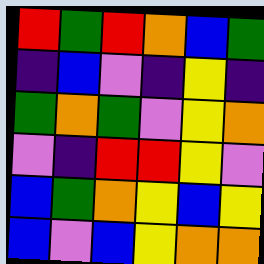[["red", "green", "red", "orange", "blue", "green"], ["indigo", "blue", "violet", "indigo", "yellow", "indigo"], ["green", "orange", "green", "violet", "yellow", "orange"], ["violet", "indigo", "red", "red", "yellow", "violet"], ["blue", "green", "orange", "yellow", "blue", "yellow"], ["blue", "violet", "blue", "yellow", "orange", "orange"]]